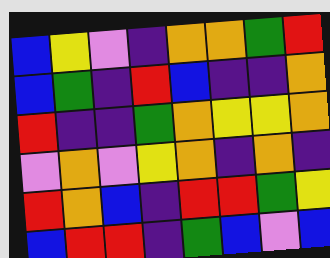[["blue", "yellow", "violet", "indigo", "orange", "orange", "green", "red"], ["blue", "green", "indigo", "red", "blue", "indigo", "indigo", "orange"], ["red", "indigo", "indigo", "green", "orange", "yellow", "yellow", "orange"], ["violet", "orange", "violet", "yellow", "orange", "indigo", "orange", "indigo"], ["red", "orange", "blue", "indigo", "red", "red", "green", "yellow"], ["blue", "red", "red", "indigo", "green", "blue", "violet", "blue"]]